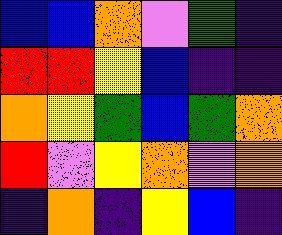[["blue", "blue", "orange", "violet", "green", "indigo"], ["red", "red", "yellow", "blue", "indigo", "indigo"], ["orange", "yellow", "green", "blue", "green", "orange"], ["red", "violet", "yellow", "orange", "violet", "orange"], ["indigo", "orange", "indigo", "yellow", "blue", "indigo"]]